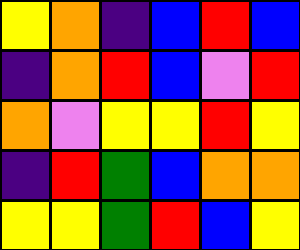[["yellow", "orange", "indigo", "blue", "red", "blue"], ["indigo", "orange", "red", "blue", "violet", "red"], ["orange", "violet", "yellow", "yellow", "red", "yellow"], ["indigo", "red", "green", "blue", "orange", "orange"], ["yellow", "yellow", "green", "red", "blue", "yellow"]]